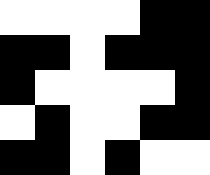[["white", "white", "white", "white", "black", "black"], ["black", "black", "white", "black", "black", "black"], ["black", "white", "white", "white", "white", "black"], ["white", "black", "white", "white", "black", "black"], ["black", "black", "white", "black", "white", "white"]]